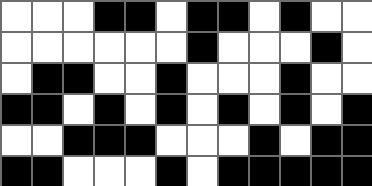[["white", "white", "white", "black", "black", "white", "black", "black", "white", "black", "white", "white"], ["white", "white", "white", "white", "white", "white", "black", "white", "white", "white", "black", "white"], ["white", "black", "black", "white", "white", "black", "white", "white", "white", "black", "white", "white"], ["black", "black", "white", "black", "white", "black", "white", "black", "white", "black", "white", "black"], ["white", "white", "black", "black", "black", "white", "white", "white", "black", "white", "black", "black"], ["black", "black", "white", "white", "white", "black", "white", "black", "black", "black", "black", "black"]]